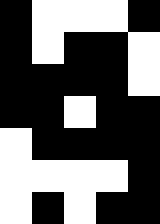[["black", "white", "white", "white", "black"], ["black", "white", "black", "black", "white"], ["black", "black", "black", "black", "white"], ["black", "black", "white", "black", "black"], ["white", "black", "black", "black", "black"], ["white", "white", "white", "white", "black"], ["white", "black", "white", "black", "black"]]